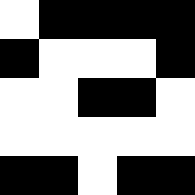[["white", "black", "black", "black", "black"], ["black", "white", "white", "white", "black"], ["white", "white", "black", "black", "white"], ["white", "white", "white", "white", "white"], ["black", "black", "white", "black", "black"]]